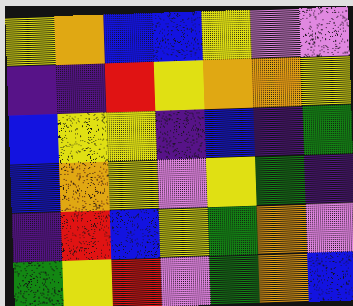[["yellow", "orange", "blue", "blue", "yellow", "violet", "violet"], ["indigo", "indigo", "red", "yellow", "orange", "orange", "yellow"], ["blue", "yellow", "yellow", "indigo", "blue", "indigo", "green"], ["blue", "orange", "yellow", "violet", "yellow", "green", "indigo"], ["indigo", "red", "blue", "yellow", "green", "orange", "violet"], ["green", "yellow", "red", "violet", "green", "orange", "blue"]]